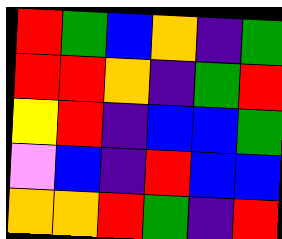[["red", "green", "blue", "orange", "indigo", "green"], ["red", "red", "orange", "indigo", "green", "red"], ["yellow", "red", "indigo", "blue", "blue", "green"], ["violet", "blue", "indigo", "red", "blue", "blue"], ["orange", "orange", "red", "green", "indigo", "red"]]